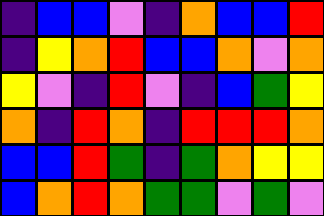[["indigo", "blue", "blue", "violet", "indigo", "orange", "blue", "blue", "red"], ["indigo", "yellow", "orange", "red", "blue", "blue", "orange", "violet", "orange"], ["yellow", "violet", "indigo", "red", "violet", "indigo", "blue", "green", "yellow"], ["orange", "indigo", "red", "orange", "indigo", "red", "red", "red", "orange"], ["blue", "blue", "red", "green", "indigo", "green", "orange", "yellow", "yellow"], ["blue", "orange", "red", "orange", "green", "green", "violet", "green", "violet"]]